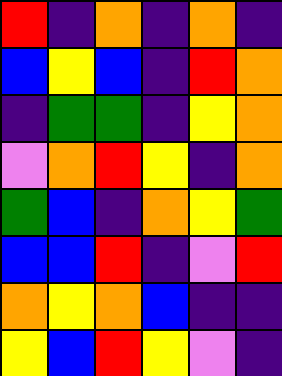[["red", "indigo", "orange", "indigo", "orange", "indigo"], ["blue", "yellow", "blue", "indigo", "red", "orange"], ["indigo", "green", "green", "indigo", "yellow", "orange"], ["violet", "orange", "red", "yellow", "indigo", "orange"], ["green", "blue", "indigo", "orange", "yellow", "green"], ["blue", "blue", "red", "indigo", "violet", "red"], ["orange", "yellow", "orange", "blue", "indigo", "indigo"], ["yellow", "blue", "red", "yellow", "violet", "indigo"]]